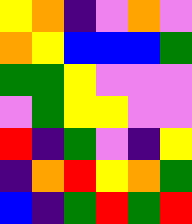[["yellow", "orange", "indigo", "violet", "orange", "violet"], ["orange", "yellow", "blue", "blue", "blue", "green"], ["green", "green", "yellow", "violet", "violet", "violet"], ["violet", "green", "yellow", "yellow", "violet", "violet"], ["red", "indigo", "green", "violet", "indigo", "yellow"], ["indigo", "orange", "red", "yellow", "orange", "green"], ["blue", "indigo", "green", "red", "green", "red"]]